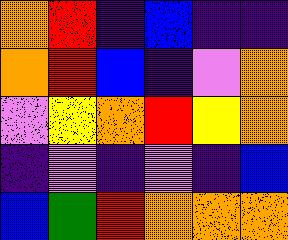[["orange", "red", "indigo", "blue", "indigo", "indigo"], ["orange", "red", "blue", "indigo", "violet", "orange"], ["violet", "yellow", "orange", "red", "yellow", "orange"], ["indigo", "violet", "indigo", "violet", "indigo", "blue"], ["blue", "green", "red", "orange", "orange", "orange"]]